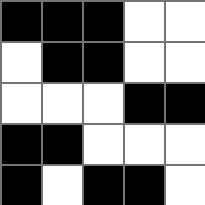[["black", "black", "black", "white", "white"], ["white", "black", "black", "white", "white"], ["white", "white", "white", "black", "black"], ["black", "black", "white", "white", "white"], ["black", "white", "black", "black", "white"]]